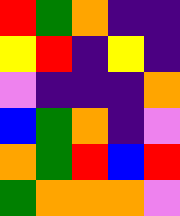[["red", "green", "orange", "indigo", "indigo"], ["yellow", "red", "indigo", "yellow", "indigo"], ["violet", "indigo", "indigo", "indigo", "orange"], ["blue", "green", "orange", "indigo", "violet"], ["orange", "green", "red", "blue", "red"], ["green", "orange", "orange", "orange", "violet"]]